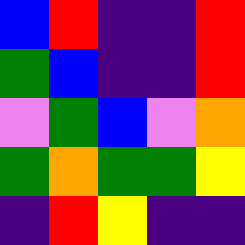[["blue", "red", "indigo", "indigo", "red"], ["green", "blue", "indigo", "indigo", "red"], ["violet", "green", "blue", "violet", "orange"], ["green", "orange", "green", "green", "yellow"], ["indigo", "red", "yellow", "indigo", "indigo"]]